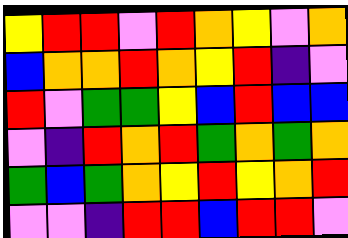[["yellow", "red", "red", "violet", "red", "orange", "yellow", "violet", "orange"], ["blue", "orange", "orange", "red", "orange", "yellow", "red", "indigo", "violet"], ["red", "violet", "green", "green", "yellow", "blue", "red", "blue", "blue"], ["violet", "indigo", "red", "orange", "red", "green", "orange", "green", "orange"], ["green", "blue", "green", "orange", "yellow", "red", "yellow", "orange", "red"], ["violet", "violet", "indigo", "red", "red", "blue", "red", "red", "violet"]]